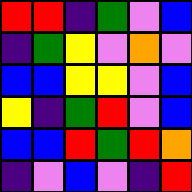[["red", "red", "indigo", "green", "violet", "blue"], ["indigo", "green", "yellow", "violet", "orange", "violet"], ["blue", "blue", "yellow", "yellow", "violet", "blue"], ["yellow", "indigo", "green", "red", "violet", "blue"], ["blue", "blue", "red", "green", "red", "orange"], ["indigo", "violet", "blue", "violet", "indigo", "red"]]